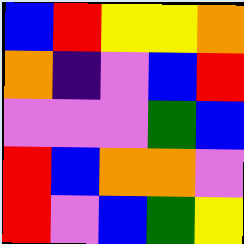[["blue", "red", "yellow", "yellow", "orange"], ["orange", "indigo", "violet", "blue", "red"], ["violet", "violet", "violet", "green", "blue"], ["red", "blue", "orange", "orange", "violet"], ["red", "violet", "blue", "green", "yellow"]]